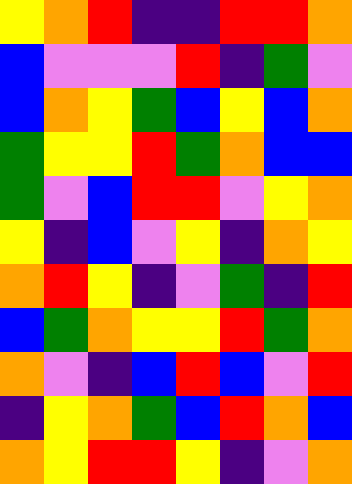[["yellow", "orange", "red", "indigo", "indigo", "red", "red", "orange"], ["blue", "violet", "violet", "violet", "red", "indigo", "green", "violet"], ["blue", "orange", "yellow", "green", "blue", "yellow", "blue", "orange"], ["green", "yellow", "yellow", "red", "green", "orange", "blue", "blue"], ["green", "violet", "blue", "red", "red", "violet", "yellow", "orange"], ["yellow", "indigo", "blue", "violet", "yellow", "indigo", "orange", "yellow"], ["orange", "red", "yellow", "indigo", "violet", "green", "indigo", "red"], ["blue", "green", "orange", "yellow", "yellow", "red", "green", "orange"], ["orange", "violet", "indigo", "blue", "red", "blue", "violet", "red"], ["indigo", "yellow", "orange", "green", "blue", "red", "orange", "blue"], ["orange", "yellow", "red", "red", "yellow", "indigo", "violet", "orange"]]